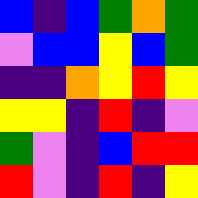[["blue", "indigo", "blue", "green", "orange", "green"], ["violet", "blue", "blue", "yellow", "blue", "green"], ["indigo", "indigo", "orange", "yellow", "red", "yellow"], ["yellow", "yellow", "indigo", "red", "indigo", "violet"], ["green", "violet", "indigo", "blue", "red", "red"], ["red", "violet", "indigo", "red", "indigo", "yellow"]]